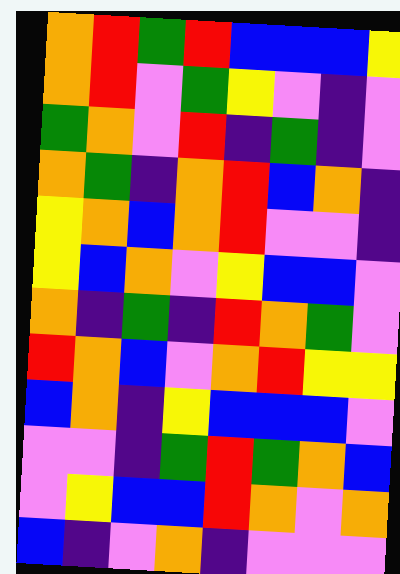[["orange", "red", "green", "red", "blue", "blue", "blue", "yellow"], ["orange", "red", "violet", "green", "yellow", "violet", "indigo", "violet"], ["green", "orange", "violet", "red", "indigo", "green", "indigo", "violet"], ["orange", "green", "indigo", "orange", "red", "blue", "orange", "indigo"], ["yellow", "orange", "blue", "orange", "red", "violet", "violet", "indigo"], ["yellow", "blue", "orange", "violet", "yellow", "blue", "blue", "violet"], ["orange", "indigo", "green", "indigo", "red", "orange", "green", "violet"], ["red", "orange", "blue", "violet", "orange", "red", "yellow", "yellow"], ["blue", "orange", "indigo", "yellow", "blue", "blue", "blue", "violet"], ["violet", "violet", "indigo", "green", "red", "green", "orange", "blue"], ["violet", "yellow", "blue", "blue", "red", "orange", "violet", "orange"], ["blue", "indigo", "violet", "orange", "indigo", "violet", "violet", "violet"]]